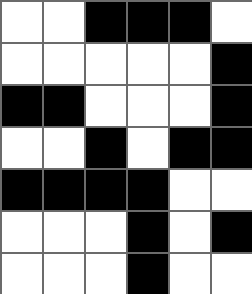[["white", "white", "black", "black", "black", "white"], ["white", "white", "white", "white", "white", "black"], ["black", "black", "white", "white", "white", "black"], ["white", "white", "black", "white", "black", "black"], ["black", "black", "black", "black", "white", "white"], ["white", "white", "white", "black", "white", "black"], ["white", "white", "white", "black", "white", "white"]]